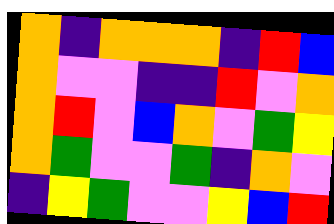[["orange", "indigo", "orange", "orange", "orange", "indigo", "red", "blue"], ["orange", "violet", "violet", "indigo", "indigo", "red", "violet", "orange"], ["orange", "red", "violet", "blue", "orange", "violet", "green", "yellow"], ["orange", "green", "violet", "violet", "green", "indigo", "orange", "violet"], ["indigo", "yellow", "green", "violet", "violet", "yellow", "blue", "red"]]